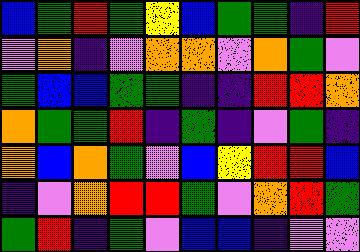[["blue", "green", "red", "green", "yellow", "blue", "green", "green", "indigo", "red"], ["violet", "orange", "indigo", "violet", "orange", "orange", "violet", "orange", "green", "violet"], ["green", "blue", "blue", "green", "green", "indigo", "indigo", "red", "red", "orange"], ["orange", "green", "green", "red", "indigo", "green", "indigo", "violet", "green", "indigo"], ["orange", "blue", "orange", "green", "violet", "blue", "yellow", "red", "red", "blue"], ["indigo", "violet", "orange", "red", "red", "green", "violet", "orange", "red", "green"], ["green", "red", "indigo", "green", "violet", "blue", "blue", "indigo", "violet", "violet"]]